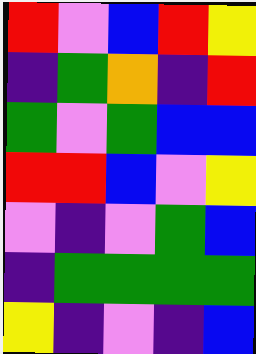[["red", "violet", "blue", "red", "yellow"], ["indigo", "green", "orange", "indigo", "red"], ["green", "violet", "green", "blue", "blue"], ["red", "red", "blue", "violet", "yellow"], ["violet", "indigo", "violet", "green", "blue"], ["indigo", "green", "green", "green", "green"], ["yellow", "indigo", "violet", "indigo", "blue"]]